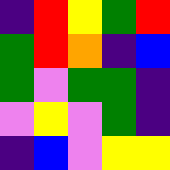[["indigo", "red", "yellow", "green", "red"], ["green", "red", "orange", "indigo", "blue"], ["green", "violet", "green", "green", "indigo"], ["violet", "yellow", "violet", "green", "indigo"], ["indigo", "blue", "violet", "yellow", "yellow"]]